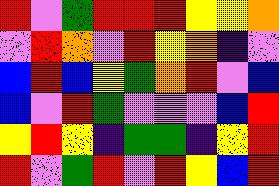[["red", "violet", "green", "red", "red", "red", "yellow", "yellow", "orange"], ["violet", "red", "orange", "violet", "red", "yellow", "orange", "indigo", "violet"], ["blue", "red", "blue", "yellow", "green", "orange", "red", "violet", "blue"], ["blue", "violet", "red", "green", "violet", "violet", "violet", "blue", "red"], ["yellow", "red", "yellow", "indigo", "green", "green", "indigo", "yellow", "red"], ["red", "violet", "green", "red", "violet", "red", "yellow", "blue", "red"]]